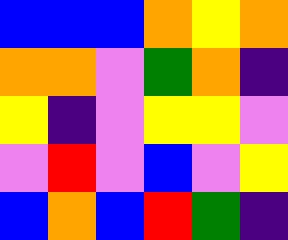[["blue", "blue", "blue", "orange", "yellow", "orange"], ["orange", "orange", "violet", "green", "orange", "indigo"], ["yellow", "indigo", "violet", "yellow", "yellow", "violet"], ["violet", "red", "violet", "blue", "violet", "yellow"], ["blue", "orange", "blue", "red", "green", "indigo"]]